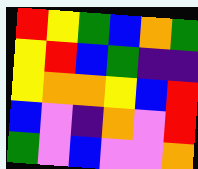[["red", "yellow", "green", "blue", "orange", "green"], ["yellow", "red", "blue", "green", "indigo", "indigo"], ["yellow", "orange", "orange", "yellow", "blue", "red"], ["blue", "violet", "indigo", "orange", "violet", "red"], ["green", "violet", "blue", "violet", "violet", "orange"]]